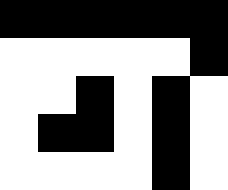[["black", "black", "black", "black", "black", "black"], ["white", "white", "white", "white", "white", "black"], ["white", "white", "black", "white", "black", "white"], ["white", "black", "black", "white", "black", "white"], ["white", "white", "white", "white", "black", "white"]]